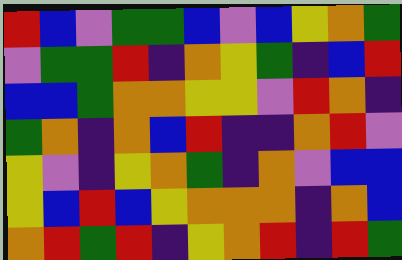[["red", "blue", "violet", "green", "green", "blue", "violet", "blue", "yellow", "orange", "green"], ["violet", "green", "green", "red", "indigo", "orange", "yellow", "green", "indigo", "blue", "red"], ["blue", "blue", "green", "orange", "orange", "yellow", "yellow", "violet", "red", "orange", "indigo"], ["green", "orange", "indigo", "orange", "blue", "red", "indigo", "indigo", "orange", "red", "violet"], ["yellow", "violet", "indigo", "yellow", "orange", "green", "indigo", "orange", "violet", "blue", "blue"], ["yellow", "blue", "red", "blue", "yellow", "orange", "orange", "orange", "indigo", "orange", "blue"], ["orange", "red", "green", "red", "indigo", "yellow", "orange", "red", "indigo", "red", "green"]]